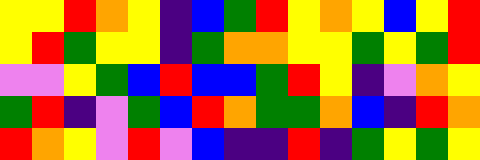[["yellow", "yellow", "red", "orange", "yellow", "indigo", "blue", "green", "red", "yellow", "orange", "yellow", "blue", "yellow", "red"], ["yellow", "red", "green", "yellow", "yellow", "indigo", "green", "orange", "orange", "yellow", "yellow", "green", "yellow", "green", "red"], ["violet", "violet", "yellow", "green", "blue", "red", "blue", "blue", "green", "red", "yellow", "indigo", "violet", "orange", "yellow"], ["green", "red", "indigo", "violet", "green", "blue", "red", "orange", "green", "green", "orange", "blue", "indigo", "red", "orange"], ["red", "orange", "yellow", "violet", "red", "violet", "blue", "indigo", "indigo", "red", "indigo", "green", "yellow", "green", "yellow"]]